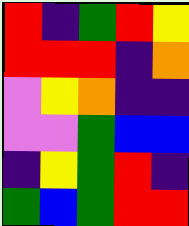[["red", "indigo", "green", "red", "yellow"], ["red", "red", "red", "indigo", "orange"], ["violet", "yellow", "orange", "indigo", "indigo"], ["violet", "violet", "green", "blue", "blue"], ["indigo", "yellow", "green", "red", "indigo"], ["green", "blue", "green", "red", "red"]]